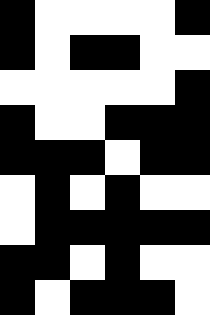[["black", "white", "white", "white", "white", "black"], ["black", "white", "black", "black", "white", "white"], ["white", "white", "white", "white", "white", "black"], ["black", "white", "white", "black", "black", "black"], ["black", "black", "black", "white", "black", "black"], ["white", "black", "white", "black", "white", "white"], ["white", "black", "black", "black", "black", "black"], ["black", "black", "white", "black", "white", "white"], ["black", "white", "black", "black", "black", "white"]]